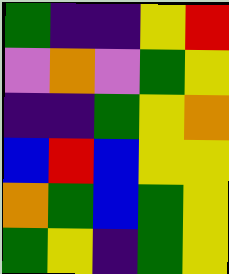[["green", "indigo", "indigo", "yellow", "red"], ["violet", "orange", "violet", "green", "yellow"], ["indigo", "indigo", "green", "yellow", "orange"], ["blue", "red", "blue", "yellow", "yellow"], ["orange", "green", "blue", "green", "yellow"], ["green", "yellow", "indigo", "green", "yellow"]]